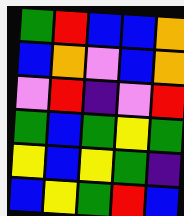[["green", "red", "blue", "blue", "orange"], ["blue", "orange", "violet", "blue", "orange"], ["violet", "red", "indigo", "violet", "red"], ["green", "blue", "green", "yellow", "green"], ["yellow", "blue", "yellow", "green", "indigo"], ["blue", "yellow", "green", "red", "blue"]]